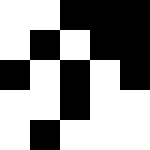[["white", "white", "black", "black", "black"], ["white", "black", "white", "black", "black"], ["black", "white", "black", "white", "black"], ["white", "white", "black", "white", "white"], ["white", "black", "white", "white", "white"]]